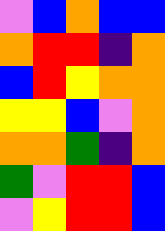[["violet", "blue", "orange", "blue", "blue"], ["orange", "red", "red", "indigo", "orange"], ["blue", "red", "yellow", "orange", "orange"], ["yellow", "yellow", "blue", "violet", "orange"], ["orange", "orange", "green", "indigo", "orange"], ["green", "violet", "red", "red", "blue"], ["violet", "yellow", "red", "red", "blue"]]